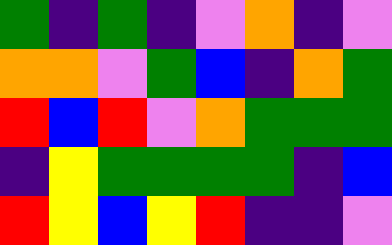[["green", "indigo", "green", "indigo", "violet", "orange", "indigo", "violet"], ["orange", "orange", "violet", "green", "blue", "indigo", "orange", "green"], ["red", "blue", "red", "violet", "orange", "green", "green", "green"], ["indigo", "yellow", "green", "green", "green", "green", "indigo", "blue"], ["red", "yellow", "blue", "yellow", "red", "indigo", "indigo", "violet"]]